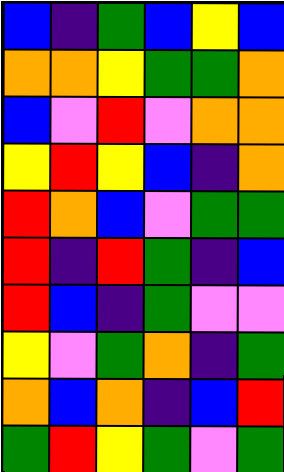[["blue", "indigo", "green", "blue", "yellow", "blue"], ["orange", "orange", "yellow", "green", "green", "orange"], ["blue", "violet", "red", "violet", "orange", "orange"], ["yellow", "red", "yellow", "blue", "indigo", "orange"], ["red", "orange", "blue", "violet", "green", "green"], ["red", "indigo", "red", "green", "indigo", "blue"], ["red", "blue", "indigo", "green", "violet", "violet"], ["yellow", "violet", "green", "orange", "indigo", "green"], ["orange", "blue", "orange", "indigo", "blue", "red"], ["green", "red", "yellow", "green", "violet", "green"]]